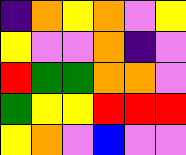[["indigo", "orange", "yellow", "orange", "violet", "yellow"], ["yellow", "violet", "violet", "orange", "indigo", "violet"], ["red", "green", "green", "orange", "orange", "violet"], ["green", "yellow", "yellow", "red", "red", "red"], ["yellow", "orange", "violet", "blue", "violet", "violet"]]